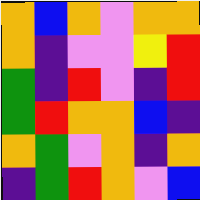[["orange", "blue", "orange", "violet", "orange", "orange"], ["orange", "indigo", "violet", "violet", "yellow", "red"], ["green", "indigo", "red", "violet", "indigo", "red"], ["green", "red", "orange", "orange", "blue", "indigo"], ["orange", "green", "violet", "orange", "indigo", "orange"], ["indigo", "green", "red", "orange", "violet", "blue"]]